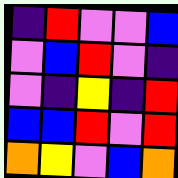[["indigo", "red", "violet", "violet", "blue"], ["violet", "blue", "red", "violet", "indigo"], ["violet", "indigo", "yellow", "indigo", "red"], ["blue", "blue", "red", "violet", "red"], ["orange", "yellow", "violet", "blue", "orange"]]